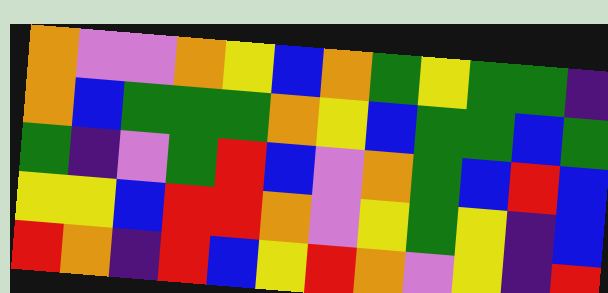[["orange", "violet", "violet", "orange", "yellow", "blue", "orange", "green", "yellow", "green", "green", "indigo"], ["orange", "blue", "green", "green", "green", "orange", "yellow", "blue", "green", "green", "blue", "green"], ["green", "indigo", "violet", "green", "red", "blue", "violet", "orange", "green", "blue", "red", "blue"], ["yellow", "yellow", "blue", "red", "red", "orange", "violet", "yellow", "green", "yellow", "indigo", "blue"], ["red", "orange", "indigo", "red", "blue", "yellow", "red", "orange", "violet", "yellow", "indigo", "red"]]